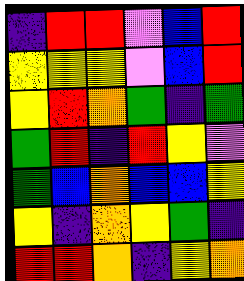[["indigo", "red", "red", "violet", "blue", "red"], ["yellow", "yellow", "yellow", "violet", "blue", "red"], ["yellow", "red", "orange", "green", "indigo", "green"], ["green", "red", "indigo", "red", "yellow", "violet"], ["green", "blue", "orange", "blue", "blue", "yellow"], ["yellow", "indigo", "orange", "yellow", "green", "indigo"], ["red", "red", "orange", "indigo", "yellow", "orange"]]